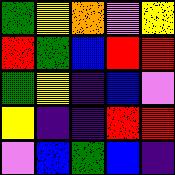[["green", "yellow", "orange", "violet", "yellow"], ["red", "green", "blue", "red", "red"], ["green", "yellow", "indigo", "blue", "violet"], ["yellow", "indigo", "indigo", "red", "red"], ["violet", "blue", "green", "blue", "indigo"]]